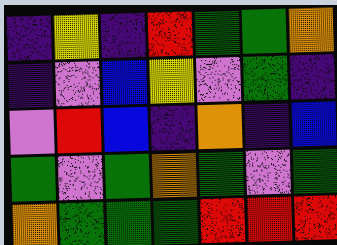[["indigo", "yellow", "indigo", "red", "green", "green", "orange"], ["indigo", "violet", "blue", "yellow", "violet", "green", "indigo"], ["violet", "red", "blue", "indigo", "orange", "indigo", "blue"], ["green", "violet", "green", "orange", "green", "violet", "green"], ["orange", "green", "green", "green", "red", "red", "red"]]